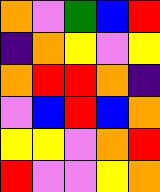[["orange", "violet", "green", "blue", "red"], ["indigo", "orange", "yellow", "violet", "yellow"], ["orange", "red", "red", "orange", "indigo"], ["violet", "blue", "red", "blue", "orange"], ["yellow", "yellow", "violet", "orange", "red"], ["red", "violet", "violet", "yellow", "orange"]]